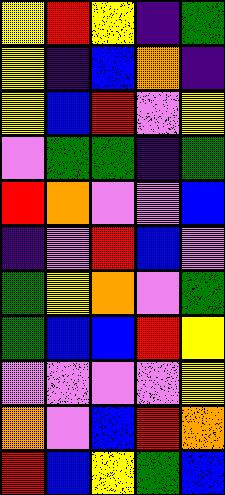[["yellow", "red", "yellow", "indigo", "green"], ["yellow", "indigo", "blue", "orange", "indigo"], ["yellow", "blue", "red", "violet", "yellow"], ["violet", "green", "green", "indigo", "green"], ["red", "orange", "violet", "violet", "blue"], ["indigo", "violet", "red", "blue", "violet"], ["green", "yellow", "orange", "violet", "green"], ["green", "blue", "blue", "red", "yellow"], ["violet", "violet", "violet", "violet", "yellow"], ["orange", "violet", "blue", "red", "orange"], ["red", "blue", "yellow", "green", "blue"]]